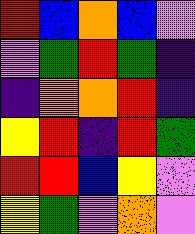[["red", "blue", "orange", "blue", "violet"], ["violet", "green", "red", "green", "indigo"], ["indigo", "orange", "orange", "red", "indigo"], ["yellow", "red", "indigo", "red", "green"], ["red", "red", "blue", "yellow", "violet"], ["yellow", "green", "violet", "orange", "violet"]]